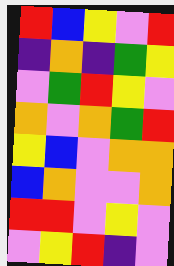[["red", "blue", "yellow", "violet", "red"], ["indigo", "orange", "indigo", "green", "yellow"], ["violet", "green", "red", "yellow", "violet"], ["orange", "violet", "orange", "green", "red"], ["yellow", "blue", "violet", "orange", "orange"], ["blue", "orange", "violet", "violet", "orange"], ["red", "red", "violet", "yellow", "violet"], ["violet", "yellow", "red", "indigo", "violet"]]